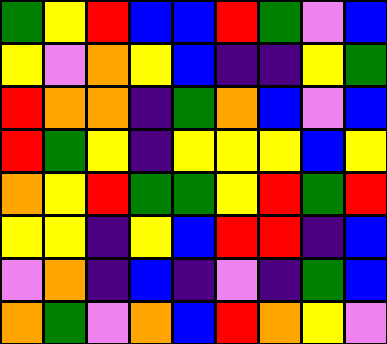[["green", "yellow", "red", "blue", "blue", "red", "green", "violet", "blue"], ["yellow", "violet", "orange", "yellow", "blue", "indigo", "indigo", "yellow", "green"], ["red", "orange", "orange", "indigo", "green", "orange", "blue", "violet", "blue"], ["red", "green", "yellow", "indigo", "yellow", "yellow", "yellow", "blue", "yellow"], ["orange", "yellow", "red", "green", "green", "yellow", "red", "green", "red"], ["yellow", "yellow", "indigo", "yellow", "blue", "red", "red", "indigo", "blue"], ["violet", "orange", "indigo", "blue", "indigo", "violet", "indigo", "green", "blue"], ["orange", "green", "violet", "orange", "blue", "red", "orange", "yellow", "violet"]]